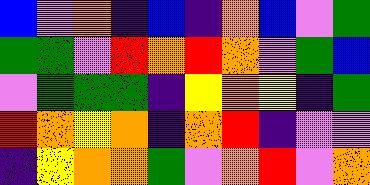[["blue", "violet", "orange", "indigo", "blue", "indigo", "orange", "blue", "violet", "green"], ["green", "green", "violet", "red", "orange", "red", "orange", "violet", "green", "blue"], ["violet", "green", "green", "green", "indigo", "yellow", "orange", "yellow", "indigo", "green"], ["red", "orange", "yellow", "orange", "indigo", "orange", "red", "indigo", "violet", "violet"], ["indigo", "yellow", "orange", "orange", "green", "violet", "orange", "red", "violet", "orange"]]